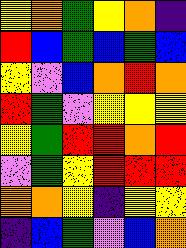[["yellow", "orange", "green", "yellow", "orange", "indigo"], ["red", "blue", "green", "blue", "green", "blue"], ["yellow", "violet", "blue", "orange", "red", "orange"], ["red", "green", "violet", "yellow", "yellow", "yellow"], ["yellow", "green", "red", "red", "orange", "red"], ["violet", "green", "yellow", "red", "red", "red"], ["orange", "orange", "yellow", "indigo", "yellow", "yellow"], ["indigo", "blue", "green", "violet", "blue", "orange"]]